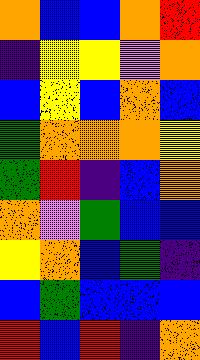[["orange", "blue", "blue", "orange", "red"], ["indigo", "yellow", "yellow", "violet", "orange"], ["blue", "yellow", "blue", "orange", "blue"], ["green", "orange", "orange", "orange", "yellow"], ["green", "red", "indigo", "blue", "orange"], ["orange", "violet", "green", "blue", "blue"], ["yellow", "orange", "blue", "green", "indigo"], ["blue", "green", "blue", "blue", "blue"], ["red", "blue", "red", "indigo", "orange"]]